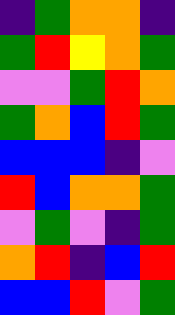[["indigo", "green", "orange", "orange", "indigo"], ["green", "red", "yellow", "orange", "green"], ["violet", "violet", "green", "red", "orange"], ["green", "orange", "blue", "red", "green"], ["blue", "blue", "blue", "indigo", "violet"], ["red", "blue", "orange", "orange", "green"], ["violet", "green", "violet", "indigo", "green"], ["orange", "red", "indigo", "blue", "red"], ["blue", "blue", "red", "violet", "green"]]